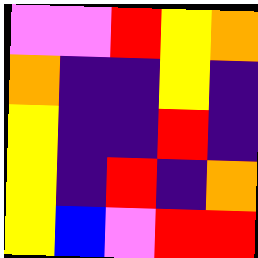[["violet", "violet", "red", "yellow", "orange"], ["orange", "indigo", "indigo", "yellow", "indigo"], ["yellow", "indigo", "indigo", "red", "indigo"], ["yellow", "indigo", "red", "indigo", "orange"], ["yellow", "blue", "violet", "red", "red"]]